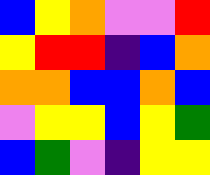[["blue", "yellow", "orange", "violet", "violet", "red"], ["yellow", "red", "red", "indigo", "blue", "orange"], ["orange", "orange", "blue", "blue", "orange", "blue"], ["violet", "yellow", "yellow", "blue", "yellow", "green"], ["blue", "green", "violet", "indigo", "yellow", "yellow"]]